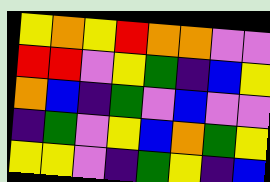[["yellow", "orange", "yellow", "red", "orange", "orange", "violet", "violet"], ["red", "red", "violet", "yellow", "green", "indigo", "blue", "yellow"], ["orange", "blue", "indigo", "green", "violet", "blue", "violet", "violet"], ["indigo", "green", "violet", "yellow", "blue", "orange", "green", "yellow"], ["yellow", "yellow", "violet", "indigo", "green", "yellow", "indigo", "blue"]]